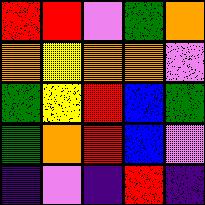[["red", "red", "violet", "green", "orange"], ["orange", "yellow", "orange", "orange", "violet"], ["green", "yellow", "red", "blue", "green"], ["green", "orange", "red", "blue", "violet"], ["indigo", "violet", "indigo", "red", "indigo"]]